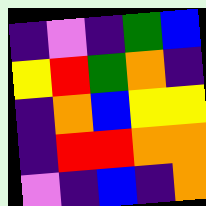[["indigo", "violet", "indigo", "green", "blue"], ["yellow", "red", "green", "orange", "indigo"], ["indigo", "orange", "blue", "yellow", "yellow"], ["indigo", "red", "red", "orange", "orange"], ["violet", "indigo", "blue", "indigo", "orange"]]